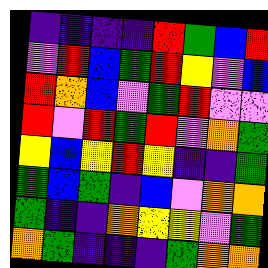[["indigo", "indigo", "indigo", "indigo", "red", "green", "blue", "red"], ["violet", "red", "blue", "green", "red", "yellow", "violet", "blue"], ["red", "orange", "blue", "violet", "green", "red", "violet", "violet"], ["red", "violet", "red", "green", "red", "violet", "orange", "green"], ["yellow", "blue", "yellow", "red", "yellow", "indigo", "indigo", "green"], ["green", "blue", "green", "indigo", "blue", "violet", "orange", "orange"], ["green", "indigo", "indigo", "orange", "yellow", "yellow", "violet", "green"], ["orange", "green", "indigo", "indigo", "indigo", "green", "orange", "orange"]]